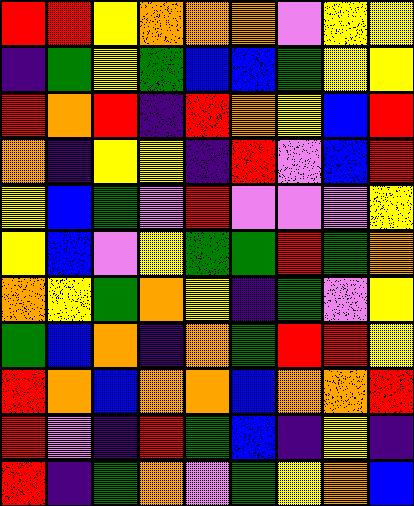[["red", "red", "yellow", "orange", "orange", "orange", "violet", "yellow", "yellow"], ["indigo", "green", "yellow", "green", "blue", "blue", "green", "yellow", "yellow"], ["red", "orange", "red", "indigo", "red", "orange", "yellow", "blue", "red"], ["orange", "indigo", "yellow", "yellow", "indigo", "red", "violet", "blue", "red"], ["yellow", "blue", "green", "violet", "red", "violet", "violet", "violet", "yellow"], ["yellow", "blue", "violet", "yellow", "green", "green", "red", "green", "orange"], ["orange", "yellow", "green", "orange", "yellow", "indigo", "green", "violet", "yellow"], ["green", "blue", "orange", "indigo", "orange", "green", "red", "red", "yellow"], ["red", "orange", "blue", "orange", "orange", "blue", "orange", "orange", "red"], ["red", "violet", "indigo", "red", "green", "blue", "indigo", "yellow", "indigo"], ["red", "indigo", "green", "orange", "violet", "green", "yellow", "orange", "blue"]]